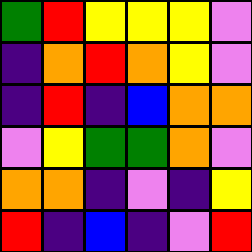[["green", "red", "yellow", "yellow", "yellow", "violet"], ["indigo", "orange", "red", "orange", "yellow", "violet"], ["indigo", "red", "indigo", "blue", "orange", "orange"], ["violet", "yellow", "green", "green", "orange", "violet"], ["orange", "orange", "indigo", "violet", "indigo", "yellow"], ["red", "indigo", "blue", "indigo", "violet", "red"]]